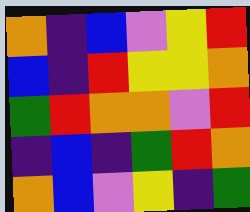[["orange", "indigo", "blue", "violet", "yellow", "red"], ["blue", "indigo", "red", "yellow", "yellow", "orange"], ["green", "red", "orange", "orange", "violet", "red"], ["indigo", "blue", "indigo", "green", "red", "orange"], ["orange", "blue", "violet", "yellow", "indigo", "green"]]